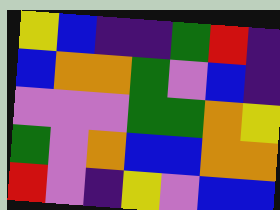[["yellow", "blue", "indigo", "indigo", "green", "red", "indigo"], ["blue", "orange", "orange", "green", "violet", "blue", "indigo"], ["violet", "violet", "violet", "green", "green", "orange", "yellow"], ["green", "violet", "orange", "blue", "blue", "orange", "orange"], ["red", "violet", "indigo", "yellow", "violet", "blue", "blue"]]